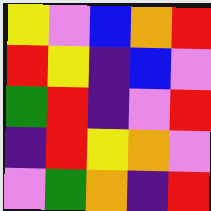[["yellow", "violet", "blue", "orange", "red"], ["red", "yellow", "indigo", "blue", "violet"], ["green", "red", "indigo", "violet", "red"], ["indigo", "red", "yellow", "orange", "violet"], ["violet", "green", "orange", "indigo", "red"]]